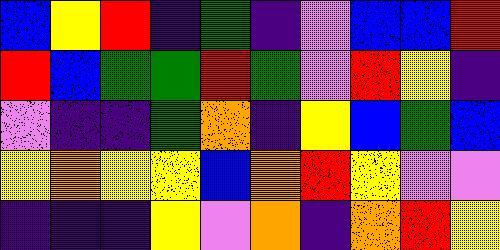[["blue", "yellow", "red", "indigo", "green", "indigo", "violet", "blue", "blue", "red"], ["red", "blue", "green", "green", "red", "green", "violet", "red", "yellow", "indigo"], ["violet", "indigo", "indigo", "green", "orange", "indigo", "yellow", "blue", "green", "blue"], ["yellow", "orange", "yellow", "yellow", "blue", "orange", "red", "yellow", "violet", "violet"], ["indigo", "indigo", "indigo", "yellow", "violet", "orange", "indigo", "orange", "red", "yellow"]]